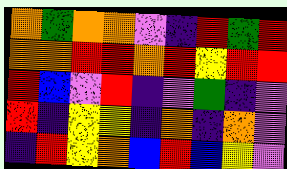[["orange", "green", "orange", "orange", "violet", "indigo", "red", "green", "red"], ["orange", "orange", "red", "red", "orange", "red", "yellow", "red", "red"], ["red", "blue", "violet", "red", "indigo", "violet", "green", "indigo", "violet"], ["red", "indigo", "yellow", "yellow", "indigo", "orange", "indigo", "orange", "violet"], ["indigo", "red", "yellow", "orange", "blue", "red", "blue", "yellow", "violet"]]